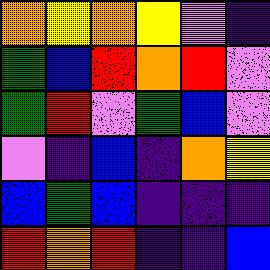[["orange", "yellow", "orange", "yellow", "violet", "indigo"], ["green", "blue", "red", "orange", "red", "violet"], ["green", "red", "violet", "green", "blue", "violet"], ["violet", "indigo", "blue", "indigo", "orange", "yellow"], ["blue", "green", "blue", "indigo", "indigo", "indigo"], ["red", "orange", "red", "indigo", "indigo", "blue"]]